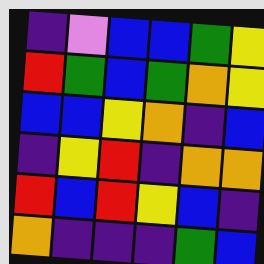[["indigo", "violet", "blue", "blue", "green", "yellow"], ["red", "green", "blue", "green", "orange", "yellow"], ["blue", "blue", "yellow", "orange", "indigo", "blue"], ["indigo", "yellow", "red", "indigo", "orange", "orange"], ["red", "blue", "red", "yellow", "blue", "indigo"], ["orange", "indigo", "indigo", "indigo", "green", "blue"]]